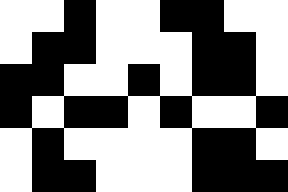[["white", "white", "black", "white", "white", "black", "black", "white", "white"], ["white", "black", "black", "white", "white", "white", "black", "black", "white"], ["black", "black", "white", "white", "black", "white", "black", "black", "white"], ["black", "white", "black", "black", "white", "black", "white", "white", "black"], ["white", "black", "white", "white", "white", "white", "black", "black", "white"], ["white", "black", "black", "white", "white", "white", "black", "black", "black"]]